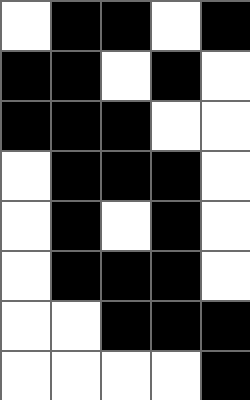[["white", "black", "black", "white", "black"], ["black", "black", "white", "black", "white"], ["black", "black", "black", "white", "white"], ["white", "black", "black", "black", "white"], ["white", "black", "white", "black", "white"], ["white", "black", "black", "black", "white"], ["white", "white", "black", "black", "black"], ["white", "white", "white", "white", "black"]]